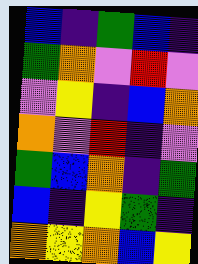[["blue", "indigo", "green", "blue", "indigo"], ["green", "orange", "violet", "red", "violet"], ["violet", "yellow", "indigo", "blue", "orange"], ["orange", "violet", "red", "indigo", "violet"], ["green", "blue", "orange", "indigo", "green"], ["blue", "indigo", "yellow", "green", "indigo"], ["orange", "yellow", "orange", "blue", "yellow"]]